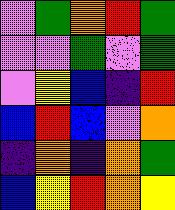[["violet", "green", "orange", "red", "green"], ["violet", "violet", "green", "violet", "green"], ["violet", "yellow", "blue", "indigo", "red"], ["blue", "red", "blue", "violet", "orange"], ["indigo", "orange", "indigo", "orange", "green"], ["blue", "yellow", "red", "orange", "yellow"]]